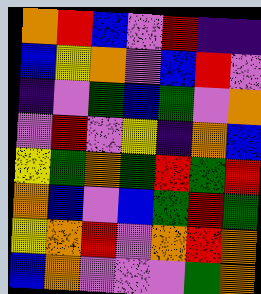[["orange", "red", "blue", "violet", "red", "indigo", "indigo"], ["blue", "yellow", "orange", "violet", "blue", "red", "violet"], ["indigo", "violet", "green", "blue", "green", "violet", "orange"], ["violet", "red", "violet", "yellow", "indigo", "orange", "blue"], ["yellow", "green", "orange", "green", "red", "green", "red"], ["orange", "blue", "violet", "blue", "green", "red", "green"], ["yellow", "orange", "red", "violet", "orange", "red", "orange"], ["blue", "orange", "violet", "violet", "violet", "green", "orange"]]